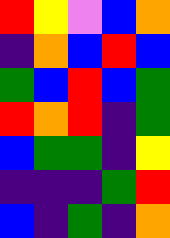[["red", "yellow", "violet", "blue", "orange"], ["indigo", "orange", "blue", "red", "blue"], ["green", "blue", "red", "blue", "green"], ["red", "orange", "red", "indigo", "green"], ["blue", "green", "green", "indigo", "yellow"], ["indigo", "indigo", "indigo", "green", "red"], ["blue", "indigo", "green", "indigo", "orange"]]